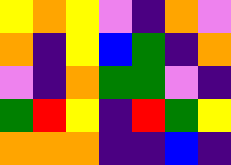[["yellow", "orange", "yellow", "violet", "indigo", "orange", "violet"], ["orange", "indigo", "yellow", "blue", "green", "indigo", "orange"], ["violet", "indigo", "orange", "green", "green", "violet", "indigo"], ["green", "red", "yellow", "indigo", "red", "green", "yellow"], ["orange", "orange", "orange", "indigo", "indigo", "blue", "indigo"]]